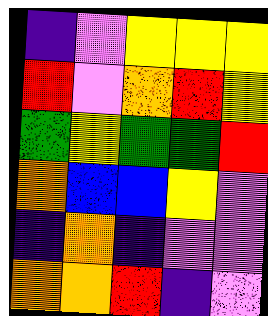[["indigo", "violet", "yellow", "yellow", "yellow"], ["red", "violet", "orange", "red", "yellow"], ["green", "yellow", "green", "green", "red"], ["orange", "blue", "blue", "yellow", "violet"], ["indigo", "orange", "indigo", "violet", "violet"], ["orange", "orange", "red", "indigo", "violet"]]